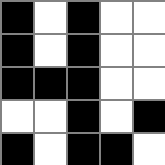[["black", "white", "black", "white", "white"], ["black", "white", "black", "white", "white"], ["black", "black", "black", "white", "white"], ["white", "white", "black", "white", "black"], ["black", "white", "black", "black", "white"]]